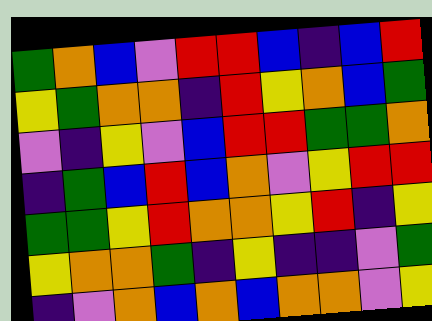[["green", "orange", "blue", "violet", "red", "red", "blue", "indigo", "blue", "red"], ["yellow", "green", "orange", "orange", "indigo", "red", "yellow", "orange", "blue", "green"], ["violet", "indigo", "yellow", "violet", "blue", "red", "red", "green", "green", "orange"], ["indigo", "green", "blue", "red", "blue", "orange", "violet", "yellow", "red", "red"], ["green", "green", "yellow", "red", "orange", "orange", "yellow", "red", "indigo", "yellow"], ["yellow", "orange", "orange", "green", "indigo", "yellow", "indigo", "indigo", "violet", "green"], ["indigo", "violet", "orange", "blue", "orange", "blue", "orange", "orange", "violet", "yellow"]]